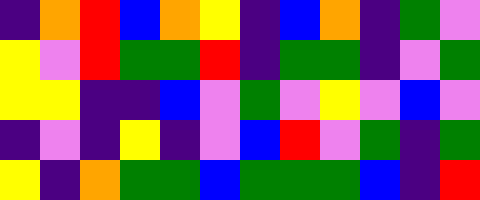[["indigo", "orange", "red", "blue", "orange", "yellow", "indigo", "blue", "orange", "indigo", "green", "violet"], ["yellow", "violet", "red", "green", "green", "red", "indigo", "green", "green", "indigo", "violet", "green"], ["yellow", "yellow", "indigo", "indigo", "blue", "violet", "green", "violet", "yellow", "violet", "blue", "violet"], ["indigo", "violet", "indigo", "yellow", "indigo", "violet", "blue", "red", "violet", "green", "indigo", "green"], ["yellow", "indigo", "orange", "green", "green", "blue", "green", "green", "green", "blue", "indigo", "red"]]